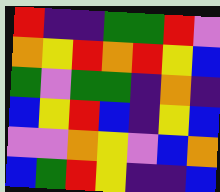[["red", "indigo", "indigo", "green", "green", "red", "violet"], ["orange", "yellow", "red", "orange", "red", "yellow", "blue"], ["green", "violet", "green", "green", "indigo", "orange", "indigo"], ["blue", "yellow", "red", "blue", "indigo", "yellow", "blue"], ["violet", "violet", "orange", "yellow", "violet", "blue", "orange"], ["blue", "green", "red", "yellow", "indigo", "indigo", "blue"]]